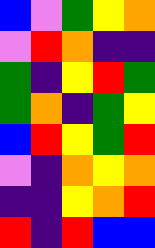[["blue", "violet", "green", "yellow", "orange"], ["violet", "red", "orange", "indigo", "indigo"], ["green", "indigo", "yellow", "red", "green"], ["green", "orange", "indigo", "green", "yellow"], ["blue", "red", "yellow", "green", "red"], ["violet", "indigo", "orange", "yellow", "orange"], ["indigo", "indigo", "yellow", "orange", "red"], ["red", "indigo", "red", "blue", "blue"]]